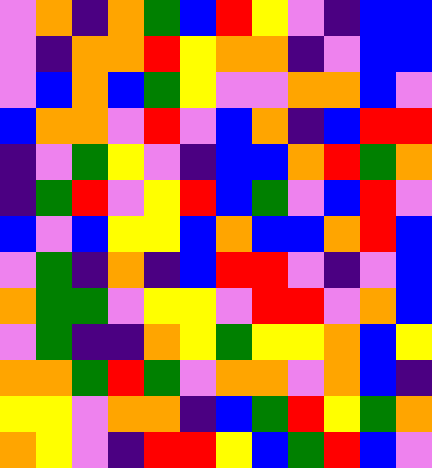[["violet", "orange", "indigo", "orange", "green", "blue", "red", "yellow", "violet", "indigo", "blue", "blue"], ["violet", "indigo", "orange", "orange", "red", "yellow", "orange", "orange", "indigo", "violet", "blue", "blue"], ["violet", "blue", "orange", "blue", "green", "yellow", "violet", "violet", "orange", "orange", "blue", "violet"], ["blue", "orange", "orange", "violet", "red", "violet", "blue", "orange", "indigo", "blue", "red", "red"], ["indigo", "violet", "green", "yellow", "violet", "indigo", "blue", "blue", "orange", "red", "green", "orange"], ["indigo", "green", "red", "violet", "yellow", "red", "blue", "green", "violet", "blue", "red", "violet"], ["blue", "violet", "blue", "yellow", "yellow", "blue", "orange", "blue", "blue", "orange", "red", "blue"], ["violet", "green", "indigo", "orange", "indigo", "blue", "red", "red", "violet", "indigo", "violet", "blue"], ["orange", "green", "green", "violet", "yellow", "yellow", "violet", "red", "red", "violet", "orange", "blue"], ["violet", "green", "indigo", "indigo", "orange", "yellow", "green", "yellow", "yellow", "orange", "blue", "yellow"], ["orange", "orange", "green", "red", "green", "violet", "orange", "orange", "violet", "orange", "blue", "indigo"], ["yellow", "yellow", "violet", "orange", "orange", "indigo", "blue", "green", "red", "yellow", "green", "orange"], ["orange", "yellow", "violet", "indigo", "red", "red", "yellow", "blue", "green", "red", "blue", "violet"]]